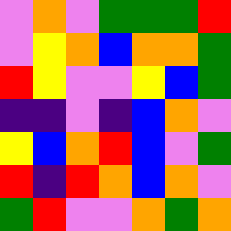[["violet", "orange", "violet", "green", "green", "green", "red"], ["violet", "yellow", "orange", "blue", "orange", "orange", "green"], ["red", "yellow", "violet", "violet", "yellow", "blue", "green"], ["indigo", "indigo", "violet", "indigo", "blue", "orange", "violet"], ["yellow", "blue", "orange", "red", "blue", "violet", "green"], ["red", "indigo", "red", "orange", "blue", "orange", "violet"], ["green", "red", "violet", "violet", "orange", "green", "orange"]]